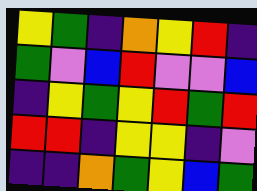[["yellow", "green", "indigo", "orange", "yellow", "red", "indigo"], ["green", "violet", "blue", "red", "violet", "violet", "blue"], ["indigo", "yellow", "green", "yellow", "red", "green", "red"], ["red", "red", "indigo", "yellow", "yellow", "indigo", "violet"], ["indigo", "indigo", "orange", "green", "yellow", "blue", "green"]]